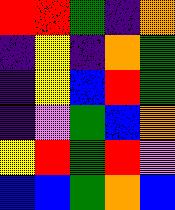[["red", "red", "green", "indigo", "orange"], ["indigo", "yellow", "indigo", "orange", "green"], ["indigo", "yellow", "blue", "red", "green"], ["indigo", "violet", "green", "blue", "orange"], ["yellow", "red", "green", "red", "violet"], ["blue", "blue", "green", "orange", "blue"]]